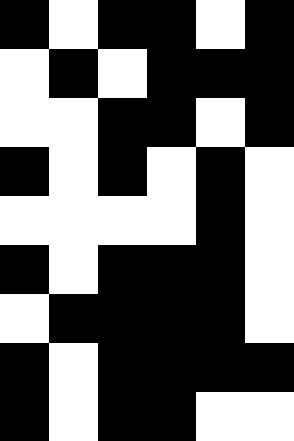[["black", "white", "black", "black", "white", "black"], ["white", "black", "white", "black", "black", "black"], ["white", "white", "black", "black", "white", "black"], ["black", "white", "black", "white", "black", "white"], ["white", "white", "white", "white", "black", "white"], ["black", "white", "black", "black", "black", "white"], ["white", "black", "black", "black", "black", "white"], ["black", "white", "black", "black", "black", "black"], ["black", "white", "black", "black", "white", "white"]]